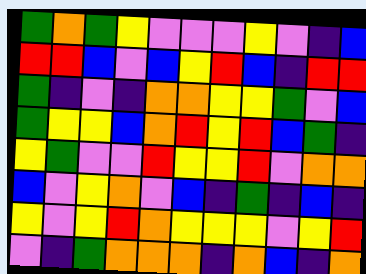[["green", "orange", "green", "yellow", "violet", "violet", "violet", "yellow", "violet", "indigo", "blue"], ["red", "red", "blue", "violet", "blue", "yellow", "red", "blue", "indigo", "red", "red"], ["green", "indigo", "violet", "indigo", "orange", "orange", "yellow", "yellow", "green", "violet", "blue"], ["green", "yellow", "yellow", "blue", "orange", "red", "yellow", "red", "blue", "green", "indigo"], ["yellow", "green", "violet", "violet", "red", "yellow", "yellow", "red", "violet", "orange", "orange"], ["blue", "violet", "yellow", "orange", "violet", "blue", "indigo", "green", "indigo", "blue", "indigo"], ["yellow", "violet", "yellow", "red", "orange", "yellow", "yellow", "yellow", "violet", "yellow", "red"], ["violet", "indigo", "green", "orange", "orange", "orange", "indigo", "orange", "blue", "indigo", "orange"]]